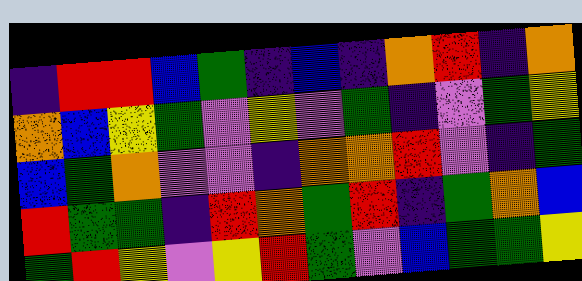[["indigo", "red", "red", "blue", "green", "indigo", "blue", "indigo", "orange", "red", "indigo", "orange"], ["orange", "blue", "yellow", "green", "violet", "yellow", "violet", "green", "indigo", "violet", "green", "yellow"], ["blue", "green", "orange", "violet", "violet", "indigo", "orange", "orange", "red", "violet", "indigo", "green"], ["red", "green", "green", "indigo", "red", "orange", "green", "red", "indigo", "green", "orange", "blue"], ["green", "red", "yellow", "violet", "yellow", "red", "green", "violet", "blue", "green", "green", "yellow"]]